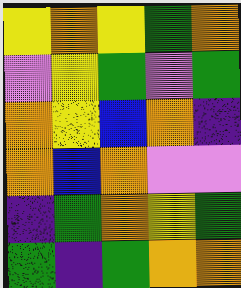[["yellow", "orange", "yellow", "green", "orange"], ["violet", "yellow", "green", "violet", "green"], ["orange", "yellow", "blue", "orange", "indigo"], ["orange", "blue", "orange", "violet", "violet"], ["indigo", "green", "orange", "yellow", "green"], ["green", "indigo", "green", "orange", "orange"]]